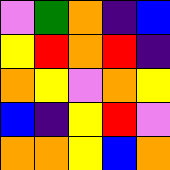[["violet", "green", "orange", "indigo", "blue"], ["yellow", "red", "orange", "red", "indigo"], ["orange", "yellow", "violet", "orange", "yellow"], ["blue", "indigo", "yellow", "red", "violet"], ["orange", "orange", "yellow", "blue", "orange"]]